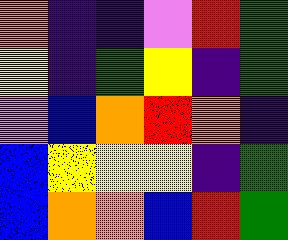[["orange", "indigo", "indigo", "violet", "red", "green"], ["yellow", "indigo", "green", "yellow", "indigo", "green"], ["violet", "blue", "orange", "red", "orange", "indigo"], ["blue", "yellow", "yellow", "yellow", "indigo", "green"], ["blue", "orange", "orange", "blue", "red", "green"]]